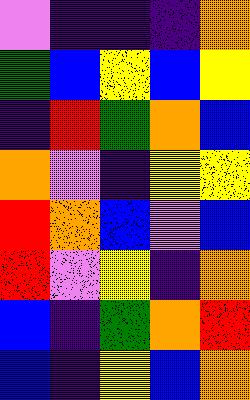[["violet", "indigo", "indigo", "indigo", "orange"], ["green", "blue", "yellow", "blue", "yellow"], ["indigo", "red", "green", "orange", "blue"], ["orange", "violet", "indigo", "yellow", "yellow"], ["red", "orange", "blue", "violet", "blue"], ["red", "violet", "yellow", "indigo", "orange"], ["blue", "indigo", "green", "orange", "red"], ["blue", "indigo", "yellow", "blue", "orange"]]